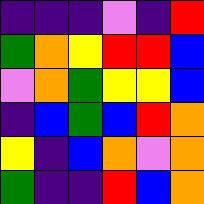[["indigo", "indigo", "indigo", "violet", "indigo", "red"], ["green", "orange", "yellow", "red", "red", "blue"], ["violet", "orange", "green", "yellow", "yellow", "blue"], ["indigo", "blue", "green", "blue", "red", "orange"], ["yellow", "indigo", "blue", "orange", "violet", "orange"], ["green", "indigo", "indigo", "red", "blue", "orange"]]